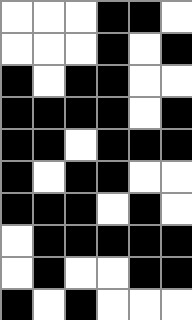[["white", "white", "white", "black", "black", "white"], ["white", "white", "white", "black", "white", "black"], ["black", "white", "black", "black", "white", "white"], ["black", "black", "black", "black", "white", "black"], ["black", "black", "white", "black", "black", "black"], ["black", "white", "black", "black", "white", "white"], ["black", "black", "black", "white", "black", "white"], ["white", "black", "black", "black", "black", "black"], ["white", "black", "white", "white", "black", "black"], ["black", "white", "black", "white", "white", "white"]]